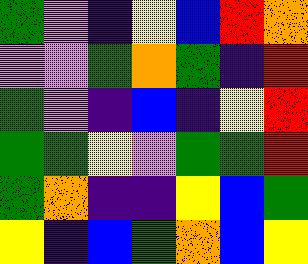[["green", "violet", "indigo", "yellow", "blue", "red", "orange"], ["violet", "violet", "green", "orange", "green", "indigo", "red"], ["green", "violet", "indigo", "blue", "indigo", "yellow", "red"], ["green", "green", "yellow", "violet", "green", "green", "red"], ["green", "orange", "indigo", "indigo", "yellow", "blue", "green"], ["yellow", "indigo", "blue", "green", "orange", "blue", "yellow"]]